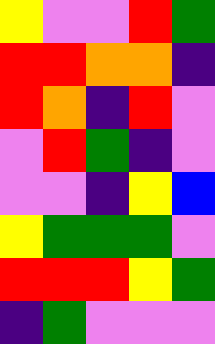[["yellow", "violet", "violet", "red", "green"], ["red", "red", "orange", "orange", "indigo"], ["red", "orange", "indigo", "red", "violet"], ["violet", "red", "green", "indigo", "violet"], ["violet", "violet", "indigo", "yellow", "blue"], ["yellow", "green", "green", "green", "violet"], ["red", "red", "red", "yellow", "green"], ["indigo", "green", "violet", "violet", "violet"]]